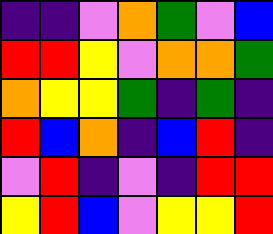[["indigo", "indigo", "violet", "orange", "green", "violet", "blue"], ["red", "red", "yellow", "violet", "orange", "orange", "green"], ["orange", "yellow", "yellow", "green", "indigo", "green", "indigo"], ["red", "blue", "orange", "indigo", "blue", "red", "indigo"], ["violet", "red", "indigo", "violet", "indigo", "red", "red"], ["yellow", "red", "blue", "violet", "yellow", "yellow", "red"]]